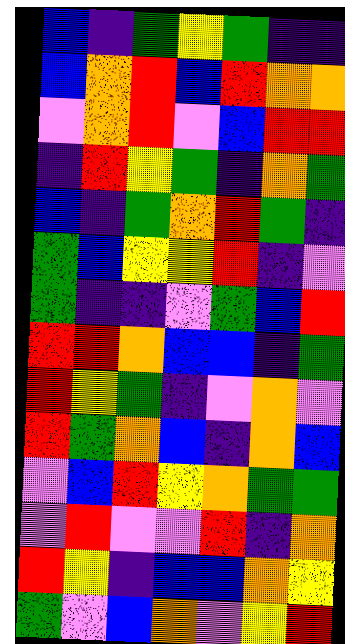[["blue", "indigo", "green", "yellow", "green", "indigo", "indigo"], ["blue", "orange", "red", "blue", "red", "orange", "orange"], ["violet", "orange", "red", "violet", "blue", "red", "red"], ["indigo", "red", "yellow", "green", "indigo", "orange", "green"], ["blue", "indigo", "green", "orange", "red", "green", "indigo"], ["green", "blue", "yellow", "yellow", "red", "indigo", "violet"], ["green", "indigo", "indigo", "violet", "green", "blue", "red"], ["red", "red", "orange", "blue", "blue", "indigo", "green"], ["red", "yellow", "green", "indigo", "violet", "orange", "violet"], ["red", "green", "orange", "blue", "indigo", "orange", "blue"], ["violet", "blue", "red", "yellow", "orange", "green", "green"], ["violet", "red", "violet", "violet", "red", "indigo", "orange"], ["red", "yellow", "indigo", "blue", "blue", "orange", "yellow"], ["green", "violet", "blue", "orange", "violet", "yellow", "red"]]